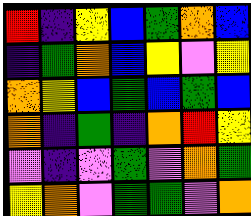[["red", "indigo", "yellow", "blue", "green", "orange", "blue"], ["indigo", "green", "orange", "blue", "yellow", "violet", "yellow"], ["orange", "yellow", "blue", "green", "blue", "green", "blue"], ["orange", "indigo", "green", "indigo", "orange", "red", "yellow"], ["violet", "indigo", "violet", "green", "violet", "orange", "green"], ["yellow", "orange", "violet", "green", "green", "violet", "orange"]]